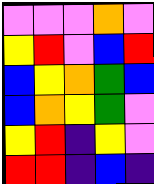[["violet", "violet", "violet", "orange", "violet"], ["yellow", "red", "violet", "blue", "red"], ["blue", "yellow", "orange", "green", "blue"], ["blue", "orange", "yellow", "green", "violet"], ["yellow", "red", "indigo", "yellow", "violet"], ["red", "red", "indigo", "blue", "indigo"]]